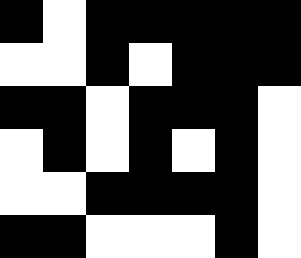[["black", "white", "black", "black", "black", "black", "black"], ["white", "white", "black", "white", "black", "black", "black"], ["black", "black", "white", "black", "black", "black", "white"], ["white", "black", "white", "black", "white", "black", "white"], ["white", "white", "black", "black", "black", "black", "white"], ["black", "black", "white", "white", "white", "black", "white"]]